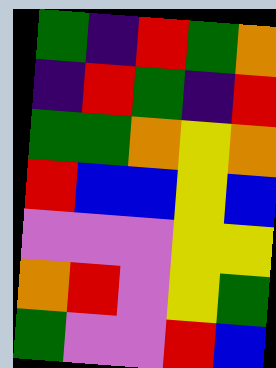[["green", "indigo", "red", "green", "orange"], ["indigo", "red", "green", "indigo", "red"], ["green", "green", "orange", "yellow", "orange"], ["red", "blue", "blue", "yellow", "blue"], ["violet", "violet", "violet", "yellow", "yellow"], ["orange", "red", "violet", "yellow", "green"], ["green", "violet", "violet", "red", "blue"]]